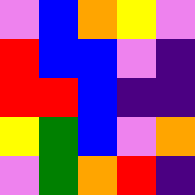[["violet", "blue", "orange", "yellow", "violet"], ["red", "blue", "blue", "violet", "indigo"], ["red", "red", "blue", "indigo", "indigo"], ["yellow", "green", "blue", "violet", "orange"], ["violet", "green", "orange", "red", "indigo"]]